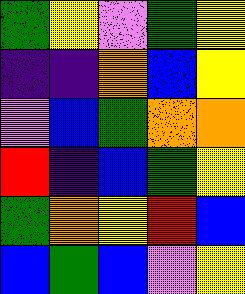[["green", "yellow", "violet", "green", "yellow"], ["indigo", "indigo", "orange", "blue", "yellow"], ["violet", "blue", "green", "orange", "orange"], ["red", "indigo", "blue", "green", "yellow"], ["green", "orange", "yellow", "red", "blue"], ["blue", "green", "blue", "violet", "yellow"]]